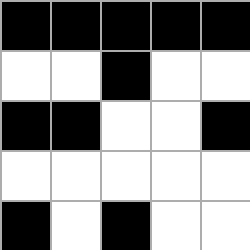[["black", "black", "black", "black", "black"], ["white", "white", "black", "white", "white"], ["black", "black", "white", "white", "black"], ["white", "white", "white", "white", "white"], ["black", "white", "black", "white", "white"]]